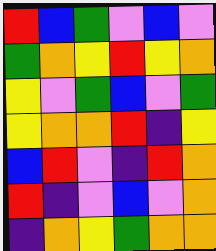[["red", "blue", "green", "violet", "blue", "violet"], ["green", "orange", "yellow", "red", "yellow", "orange"], ["yellow", "violet", "green", "blue", "violet", "green"], ["yellow", "orange", "orange", "red", "indigo", "yellow"], ["blue", "red", "violet", "indigo", "red", "orange"], ["red", "indigo", "violet", "blue", "violet", "orange"], ["indigo", "orange", "yellow", "green", "orange", "orange"]]